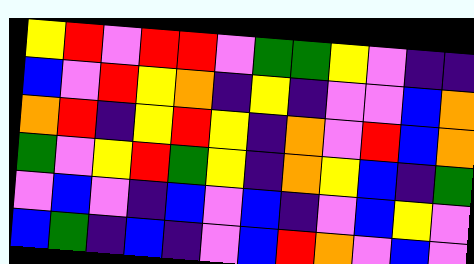[["yellow", "red", "violet", "red", "red", "violet", "green", "green", "yellow", "violet", "indigo", "indigo"], ["blue", "violet", "red", "yellow", "orange", "indigo", "yellow", "indigo", "violet", "violet", "blue", "orange"], ["orange", "red", "indigo", "yellow", "red", "yellow", "indigo", "orange", "violet", "red", "blue", "orange"], ["green", "violet", "yellow", "red", "green", "yellow", "indigo", "orange", "yellow", "blue", "indigo", "green"], ["violet", "blue", "violet", "indigo", "blue", "violet", "blue", "indigo", "violet", "blue", "yellow", "violet"], ["blue", "green", "indigo", "blue", "indigo", "violet", "blue", "red", "orange", "violet", "blue", "violet"]]